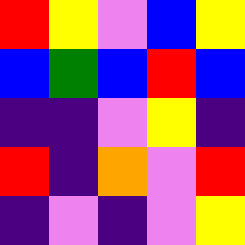[["red", "yellow", "violet", "blue", "yellow"], ["blue", "green", "blue", "red", "blue"], ["indigo", "indigo", "violet", "yellow", "indigo"], ["red", "indigo", "orange", "violet", "red"], ["indigo", "violet", "indigo", "violet", "yellow"]]